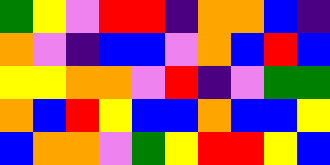[["green", "yellow", "violet", "red", "red", "indigo", "orange", "orange", "blue", "indigo"], ["orange", "violet", "indigo", "blue", "blue", "violet", "orange", "blue", "red", "blue"], ["yellow", "yellow", "orange", "orange", "violet", "red", "indigo", "violet", "green", "green"], ["orange", "blue", "red", "yellow", "blue", "blue", "orange", "blue", "blue", "yellow"], ["blue", "orange", "orange", "violet", "green", "yellow", "red", "red", "yellow", "blue"]]